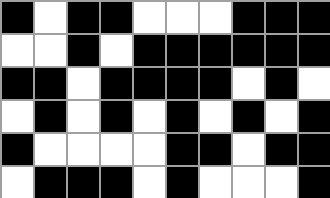[["black", "white", "black", "black", "white", "white", "white", "black", "black", "black"], ["white", "white", "black", "white", "black", "black", "black", "black", "black", "black"], ["black", "black", "white", "black", "black", "black", "black", "white", "black", "white"], ["white", "black", "white", "black", "white", "black", "white", "black", "white", "black"], ["black", "white", "white", "white", "white", "black", "black", "white", "black", "black"], ["white", "black", "black", "black", "white", "black", "white", "white", "white", "black"]]